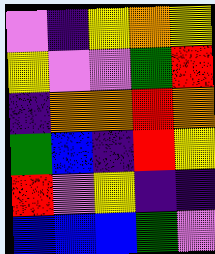[["violet", "indigo", "yellow", "orange", "yellow"], ["yellow", "violet", "violet", "green", "red"], ["indigo", "orange", "orange", "red", "orange"], ["green", "blue", "indigo", "red", "yellow"], ["red", "violet", "yellow", "indigo", "indigo"], ["blue", "blue", "blue", "green", "violet"]]